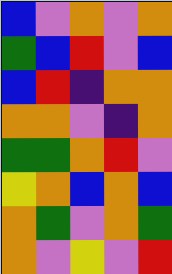[["blue", "violet", "orange", "violet", "orange"], ["green", "blue", "red", "violet", "blue"], ["blue", "red", "indigo", "orange", "orange"], ["orange", "orange", "violet", "indigo", "orange"], ["green", "green", "orange", "red", "violet"], ["yellow", "orange", "blue", "orange", "blue"], ["orange", "green", "violet", "orange", "green"], ["orange", "violet", "yellow", "violet", "red"]]